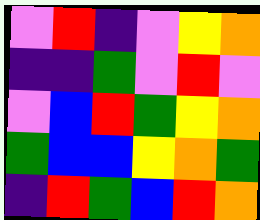[["violet", "red", "indigo", "violet", "yellow", "orange"], ["indigo", "indigo", "green", "violet", "red", "violet"], ["violet", "blue", "red", "green", "yellow", "orange"], ["green", "blue", "blue", "yellow", "orange", "green"], ["indigo", "red", "green", "blue", "red", "orange"]]